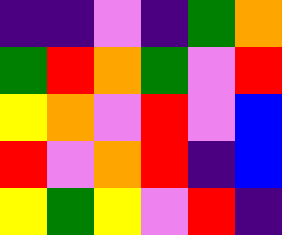[["indigo", "indigo", "violet", "indigo", "green", "orange"], ["green", "red", "orange", "green", "violet", "red"], ["yellow", "orange", "violet", "red", "violet", "blue"], ["red", "violet", "orange", "red", "indigo", "blue"], ["yellow", "green", "yellow", "violet", "red", "indigo"]]